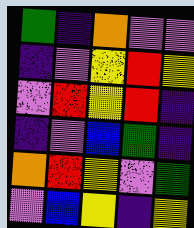[["green", "indigo", "orange", "violet", "violet"], ["indigo", "violet", "yellow", "red", "yellow"], ["violet", "red", "yellow", "red", "indigo"], ["indigo", "violet", "blue", "green", "indigo"], ["orange", "red", "yellow", "violet", "green"], ["violet", "blue", "yellow", "indigo", "yellow"]]